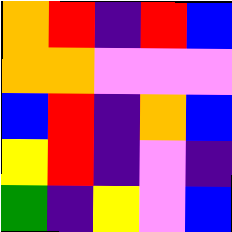[["orange", "red", "indigo", "red", "blue"], ["orange", "orange", "violet", "violet", "violet"], ["blue", "red", "indigo", "orange", "blue"], ["yellow", "red", "indigo", "violet", "indigo"], ["green", "indigo", "yellow", "violet", "blue"]]